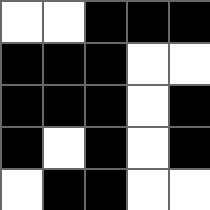[["white", "white", "black", "black", "black"], ["black", "black", "black", "white", "white"], ["black", "black", "black", "white", "black"], ["black", "white", "black", "white", "black"], ["white", "black", "black", "white", "white"]]